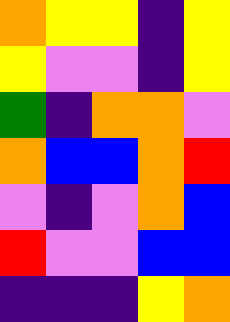[["orange", "yellow", "yellow", "indigo", "yellow"], ["yellow", "violet", "violet", "indigo", "yellow"], ["green", "indigo", "orange", "orange", "violet"], ["orange", "blue", "blue", "orange", "red"], ["violet", "indigo", "violet", "orange", "blue"], ["red", "violet", "violet", "blue", "blue"], ["indigo", "indigo", "indigo", "yellow", "orange"]]